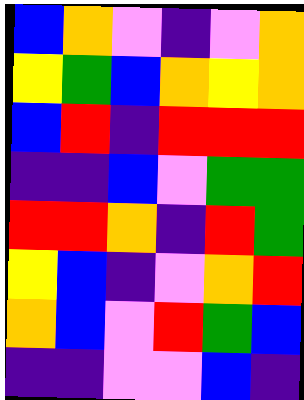[["blue", "orange", "violet", "indigo", "violet", "orange"], ["yellow", "green", "blue", "orange", "yellow", "orange"], ["blue", "red", "indigo", "red", "red", "red"], ["indigo", "indigo", "blue", "violet", "green", "green"], ["red", "red", "orange", "indigo", "red", "green"], ["yellow", "blue", "indigo", "violet", "orange", "red"], ["orange", "blue", "violet", "red", "green", "blue"], ["indigo", "indigo", "violet", "violet", "blue", "indigo"]]